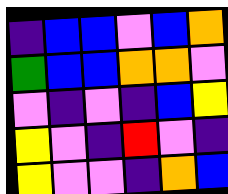[["indigo", "blue", "blue", "violet", "blue", "orange"], ["green", "blue", "blue", "orange", "orange", "violet"], ["violet", "indigo", "violet", "indigo", "blue", "yellow"], ["yellow", "violet", "indigo", "red", "violet", "indigo"], ["yellow", "violet", "violet", "indigo", "orange", "blue"]]